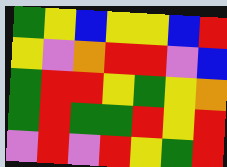[["green", "yellow", "blue", "yellow", "yellow", "blue", "red"], ["yellow", "violet", "orange", "red", "red", "violet", "blue"], ["green", "red", "red", "yellow", "green", "yellow", "orange"], ["green", "red", "green", "green", "red", "yellow", "red"], ["violet", "red", "violet", "red", "yellow", "green", "red"]]